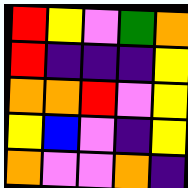[["red", "yellow", "violet", "green", "orange"], ["red", "indigo", "indigo", "indigo", "yellow"], ["orange", "orange", "red", "violet", "yellow"], ["yellow", "blue", "violet", "indigo", "yellow"], ["orange", "violet", "violet", "orange", "indigo"]]